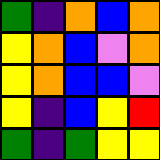[["green", "indigo", "orange", "blue", "orange"], ["yellow", "orange", "blue", "violet", "orange"], ["yellow", "orange", "blue", "blue", "violet"], ["yellow", "indigo", "blue", "yellow", "red"], ["green", "indigo", "green", "yellow", "yellow"]]